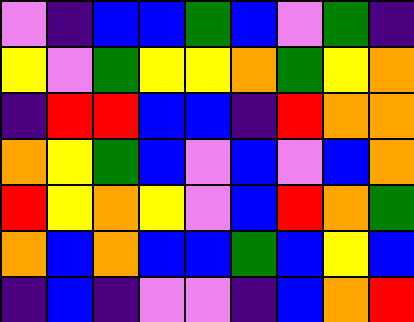[["violet", "indigo", "blue", "blue", "green", "blue", "violet", "green", "indigo"], ["yellow", "violet", "green", "yellow", "yellow", "orange", "green", "yellow", "orange"], ["indigo", "red", "red", "blue", "blue", "indigo", "red", "orange", "orange"], ["orange", "yellow", "green", "blue", "violet", "blue", "violet", "blue", "orange"], ["red", "yellow", "orange", "yellow", "violet", "blue", "red", "orange", "green"], ["orange", "blue", "orange", "blue", "blue", "green", "blue", "yellow", "blue"], ["indigo", "blue", "indigo", "violet", "violet", "indigo", "blue", "orange", "red"]]